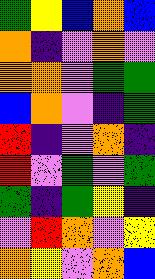[["green", "yellow", "blue", "orange", "blue"], ["orange", "indigo", "violet", "orange", "violet"], ["orange", "orange", "violet", "green", "green"], ["blue", "orange", "violet", "indigo", "green"], ["red", "indigo", "violet", "orange", "indigo"], ["red", "violet", "green", "violet", "green"], ["green", "indigo", "green", "yellow", "indigo"], ["violet", "red", "orange", "violet", "yellow"], ["orange", "yellow", "violet", "orange", "blue"]]